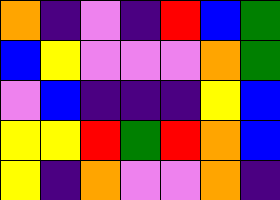[["orange", "indigo", "violet", "indigo", "red", "blue", "green"], ["blue", "yellow", "violet", "violet", "violet", "orange", "green"], ["violet", "blue", "indigo", "indigo", "indigo", "yellow", "blue"], ["yellow", "yellow", "red", "green", "red", "orange", "blue"], ["yellow", "indigo", "orange", "violet", "violet", "orange", "indigo"]]